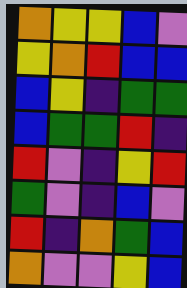[["orange", "yellow", "yellow", "blue", "violet"], ["yellow", "orange", "red", "blue", "blue"], ["blue", "yellow", "indigo", "green", "green"], ["blue", "green", "green", "red", "indigo"], ["red", "violet", "indigo", "yellow", "red"], ["green", "violet", "indigo", "blue", "violet"], ["red", "indigo", "orange", "green", "blue"], ["orange", "violet", "violet", "yellow", "blue"]]